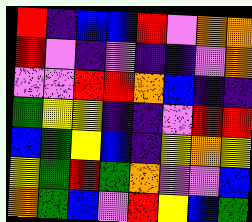[["red", "indigo", "blue", "blue", "red", "violet", "orange", "orange"], ["red", "violet", "indigo", "violet", "indigo", "indigo", "violet", "orange"], ["violet", "violet", "red", "red", "orange", "blue", "indigo", "indigo"], ["green", "yellow", "yellow", "indigo", "indigo", "violet", "red", "red"], ["blue", "green", "yellow", "blue", "indigo", "yellow", "orange", "yellow"], ["yellow", "green", "red", "green", "orange", "violet", "violet", "blue"], ["orange", "green", "blue", "violet", "red", "yellow", "blue", "green"]]